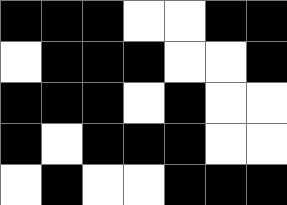[["black", "black", "black", "white", "white", "black", "black"], ["white", "black", "black", "black", "white", "white", "black"], ["black", "black", "black", "white", "black", "white", "white"], ["black", "white", "black", "black", "black", "white", "white"], ["white", "black", "white", "white", "black", "black", "black"]]